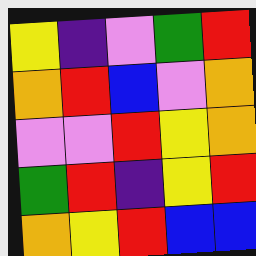[["yellow", "indigo", "violet", "green", "red"], ["orange", "red", "blue", "violet", "orange"], ["violet", "violet", "red", "yellow", "orange"], ["green", "red", "indigo", "yellow", "red"], ["orange", "yellow", "red", "blue", "blue"]]